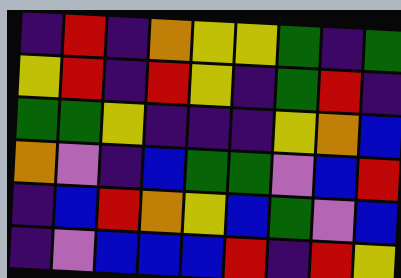[["indigo", "red", "indigo", "orange", "yellow", "yellow", "green", "indigo", "green"], ["yellow", "red", "indigo", "red", "yellow", "indigo", "green", "red", "indigo"], ["green", "green", "yellow", "indigo", "indigo", "indigo", "yellow", "orange", "blue"], ["orange", "violet", "indigo", "blue", "green", "green", "violet", "blue", "red"], ["indigo", "blue", "red", "orange", "yellow", "blue", "green", "violet", "blue"], ["indigo", "violet", "blue", "blue", "blue", "red", "indigo", "red", "yellow"]]